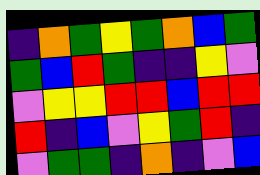[["indigo", "orange", "green", "yellow", "green", "orange", "blue", "green"], ["green", "blue", "red", "green", "indigo", "indigo", "yellow", "violet"], ["violet", "yellow", "yellow", "red", "red", "blue", "red", "red"], ["red", "indigo", "blue", "violet", "yellow", "green", "red", "indigo"], ["violet", "green", "green", "indigo", "orange", "indigo", "violet", "blue"]]